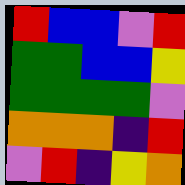[["red", "blue", "blue", "violet", "red"], ["green", "green", "blue", "blue", "yellow"], ["green", "green", "green", "green", "violet"], ["orange", "orange", "orange", "indigo", "red"], ["violet", "red", "indigo", "yellow", "orange"]]